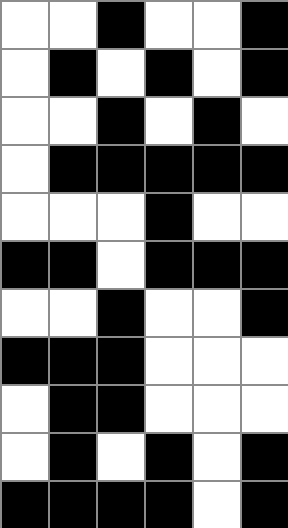[["white", "white", "black", "white", "white", "black"], ["white", "black", "white", "black", "white", "black"], ["white", "white", "black", "white", "black", "white"], ["white", "black", "black", "black", "black", "black"], ["white", "white", "white", "black", "white", "white"], ["black", "black", "white", "black", "black", "black"], ["white", "white", "black", "white", "white", "black"], ["black", "black", "black", "white", "white", "white"], ["white", "black", "black", "white", "white", "white"], ["white", "black", "white", "black", "white", "black"], ["black", "black", "black", "black", "white", "black"]]